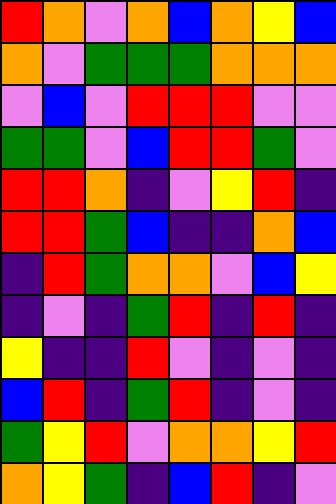[["red", "orange", "violet", "orange", "blue", "orange", "yellow", "blue"], ["orange", "violet", "green", "green", "green", "orange", "orange", "orange"], ["violet", "blue", "violet", "red", "red", "red", "violet", "violet"], ["green", "green", "violet", "blue", "red", "red", "green", "violet"], ["red", "red", "orange", "indigo", "violet", "yellow", "red", "indigo"], ["red", "red", "green", "blue", "indigo", "indigo", "orange", "blue"], ["indigo", "red", "green", "orange", "orange", "violet", "blue", "yellow"], ["indigo", "violet", "indigo", "green", "red", "indigo", "red", "indigo"], ["yellow", "indigo", "indigo", "red", "violet", "indigo", "violet", "indigo"], ["blue", "red", "indigo", "green", "red", "indigo", "violet", "indigo"], ["green", "yellow", "red", "violet", "orange", "orange", "yellow", "red"], ["orange", "yellow", "green", "indigo", "blue", "red", "indigo", "violet"]]